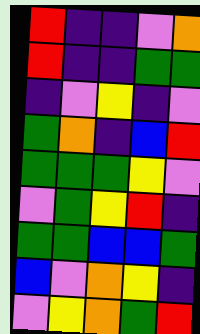[["red", "indigo", "indigo", "violet", "orange"], ["red", "indigo", "indigo", "green", "green"], ["indigo", "violet", "yellow", "indigo", "violet"], ["green", "orange", "indigo", "blue", "red"], ["green", "green", "green", "yellow", "violet"], ["violet", "green", "yellow", "red", "indigo"], ["green", "green", "blue", "blue", "green"], ["blue", "violet", "orange", "yellow", "indigo"], ["violet", "yellow", "orange", "green", "red"]]